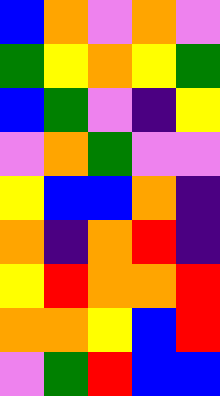[["blue", "orange", "violet", "orange", "violet"], ["green", "yellow", "orange", "yellow", "green"], ["blue", "green", "violet", "indigo", "yellow"], ["violet", "orange", "green", "violet", "violet"], ["yellow", "blue", "blue", "orange", "indigo"], ["orange", "indigo", "orange", "red", "indigo"], ["yellow", "red", "orange", "orange", "red"], ["orange", "orange", "yellow", "blue", "red"], ["violet", "green", "red", "blue", "blue"]]